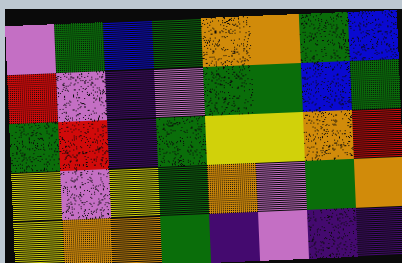[["violet", "green", "blue", "green", "orange", "orange", "green", "blue"], ["red", "violet", "indigo", "violet", "green", "green", "blue", "green"], ["green", "red", "indigo", "green", "yellow", "yellow", "orange", "red"], ["yellow", "violet", "yellow", "green", "orange", "violet", "green", "orange"], ["yellow", "orange", "orange", "green", "indigo", "violet", "indigo", "indigo"]]